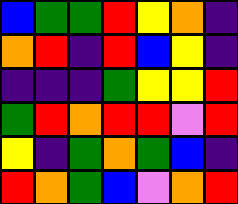[["blue", "green", "green", "red", "yellow", "orange", "indigo"], ["orange", "red", "indigo", "red", "blue", "yellow", "indigo"], ["indigo", "indigo", "indigo", "green", "yellow", "yellow", "red"], ["green", "red", "orange", "red", "red", "violet", "red"], ["yellow", "indigo", "green", "orange", "green", "blue", "indigo"], ["red", "orange", "green", "blue", "violet", "orange", "red"]]